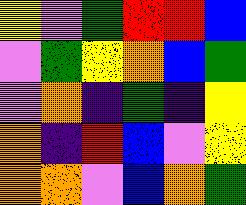[["yellow", "violet", "green", "red", "red", "blue"], ["violet", "green", "yellow", "orange", "blue", "green"], ["violet", "orange", "indigo", "green", "indigo", "yellow"], ["orange", "indigo", "red", "blue", "violet", "yellow"], ["orange", "orange", "violet", "blue", "orange", "green"]]